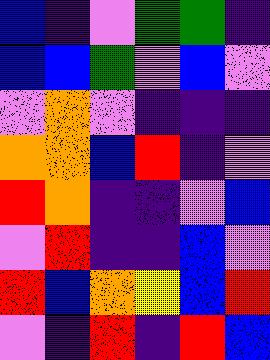[["blue", "indigo", "violet", "green", "green", "indigo"], ["blue", "blue", "green", "violet", "blue", "violet"], ["violet", "orange", "violet", "indigo", "indigo", "indigo"], ["orange", "orange", "blue", "red", "indigo", "violet"], ["red", "orange", "indigo", "indigo", "violet", "blue"], ["violet", "red", "indigo", "indigo", "blue", "violet"], ["red", "blue", "orange", "yellow", "blue", "red"], ["violet", "indigo", "red", "indigo", "red", "blue"]]